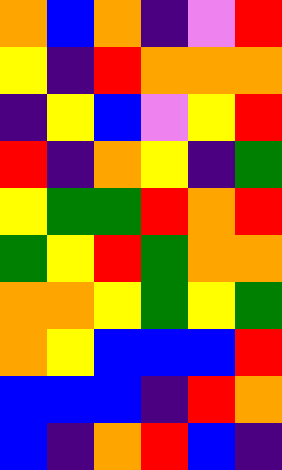[["orange", "blue", "orange", "indigo", "violet", "red"], ["yellow", "indigo", "red", "orange", "orange", "orange"], ["indigo", "yellow", "blue", "violet", "yellow", "red"], ["red", "indigo", "orange", "yellow", "indigo", "green"], ["yellow", "green", "green", "red", "orange", "red"], ["green", "yellow", "red", "green", "orange", "orange"], ["orange", "orange", "yellow", "green", "yellow", "green"], ["orange", "yellow", "blue", "blue", "blue", "red"], ["blue", "blue", "blue", "indigo", "red", "orange"], ["blue", "indigo", "orange", "red", "blue", "indigo"]]